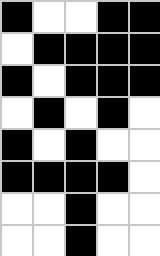[["black", "white", "white", "black", "black"], ["white", "black", "black", "black", "black"], ["black", "white", "black", "black", "black"], ["white", "black", "white", "black", "white"], ["black", "white", "black", "white", "white"], ["black", "black", "black", "black", "white"], ["white", "white", "black", "white", "white"], ["white", "white", "black", "white", "white"]]